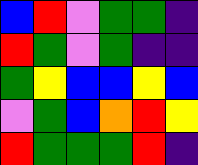[["blue", "red", "violet", "green", "green", "indigo"], ["red", "green", "violet", "green", "indigo", "indigo"], ["green", "yellow", "blue", "blue", "yellow", "blue"], ["violet", "green", "blue", "orange", "red", "yellow"], ["red", "green", "green", "green", "red", "indigo"]]